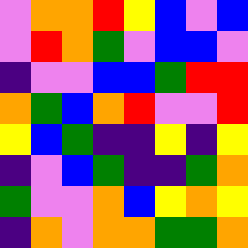[["violet", "orange", "orange", "red", "yellow", "blue", "violet", "blue"], ["violet", "red", "orange", "green", "violet", "blue", "blue", "violet"], ["indigo", "violet", "violet", "blue", "blue", "green", "red", "red"], ["orange", "green", "blue", "orange", "red", "violet", "violet", "red"], ["yellow", "blue", "green", "indigo", "indigo", "yellow", "indigo", "yellow"], ["indigo", "violet", "blue", "green", "indigo", "indigo", "green", "orange"], ["green", "violet", "violet", "orange", "blue", "yellow", "orange", "yellow"], ["indigo", "orange", "violet", "orange", "orange", "green", "green", "orange"]]